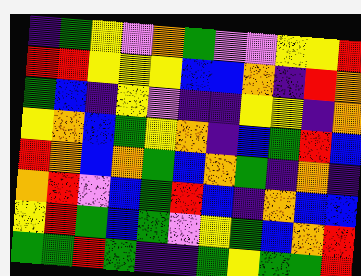[["indigo", "green", "yellow", "violet", "orange", "green", "violet", "violet", "yellow", "yellow", "red"], ["red", "red", "yellow", "yellow", "yellow", "blue", "blue", "orange", "indigo", "red", "orange"], ["green", "blue", "indigo", "yellow", "violet", "indigo", "indigo", "yellow", "yellow", "indigo", "orange"], ["yellow", "orange", "blue", "green", "yellow", "orange", "indigo", "blue", "green", "red", "blue"], ["red", "orange", "blue", "orange", "green", "blue", "orange", "green", "indigo", "orange", "indigo"], ["orange", "red", "violet", "blue", "green", "red", "blue", "indigo", "orange", "blue", "blue"], ["yellow", "red", "green", "blue", "green", "violet", "yellow", "green", "blue", "orange", "red"], ["green", "green", "red", "green", "indigo", "indigo", "green", "yellow", "green", "green", "red"]]